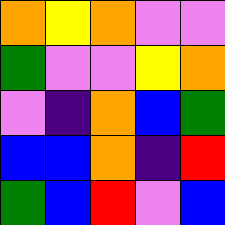[["orange", "yellow", "orange", "violet", "violet"], ["green", "violet", "violet", "yellow", "orange"], ["violet", "indigo", "orange", "blue", "green"], ["blue", "blue", "orange", "indigo", "red"], ["green", "blue", "red", "violet", "blue"]]